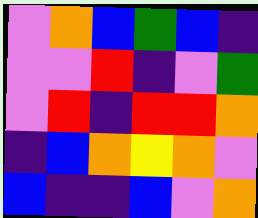[["violet", "orange", "blue", "green", "blue", "indigo"], ["violet", "violet", "red", "indigo", "violet", "green"], ["violet", "red", "indigo", "red", "red", "orange"], ["indigo", "blue", "orange", "yellow", "orange", "violet"], ["blue", "indigo", "indigo", "blue", "violet", "orange"]]